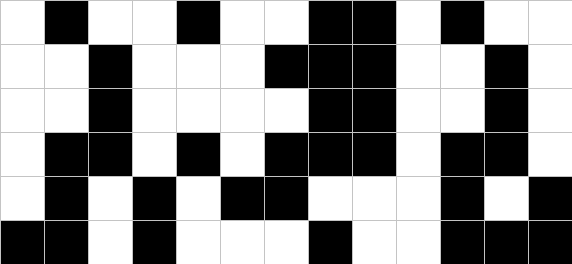[["white", "black", "white", "white", "black", "white", "white", "black", "black", "white", "black", "white", "white"], ["white", "white", "black", "white", "white", "white", "black", "black", "black", "white", "white", "black", "white"], ["white", "white", "black", "white", "white", "white", "white", "black", "black", "white", "white", "black", "white"], ["white", "black", "black", "white", "black", "white", "black", "black", "black", "white", "black", "black", "white"], ["white", "black", "white", "black", "white", "black", "black", "white", "white", "white", "black", "white", "black"], ["black", "black", "white", "black", "white", "white", "white", "black", "white", "white", "black", "black", "black"]]